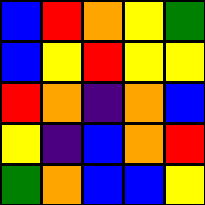[["blue", "red", "orange", "yellow", "green"], ["blue", "yellow", "red", "yellow", "yellow"], ["red", "orange", "indigo", "orange", "blue"], ["yellow", "indigo", "blue", "orange", "red"], ["green", "orange", "blue", "blue", "yellow"]]